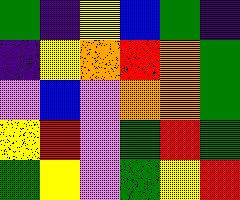[["green", "indigo", "yellow", "blue", "green", "indigo"], ["indigo", "yellow", "orange", "red", "orange", "green"], ["violet", "blue", "violet", "orange", "orange", "green"], ["yellow", "red", "violet", "green", "red", "green"], ["green", "yellow", "violet", "green", "yellow", "red"]]